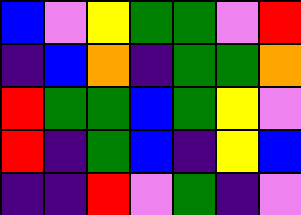[["blue", "violet", "yellow", "green", "green", "violet", "red"], ["indigo", "blue", "orange", "indigo", "green", "green", "orange"], ["red", "green", "green", "blue", "green", "yellow", "violet"], ["red", "indigo", "green", "blue", "indigo", "yellow", "blue"], ["indigo", "indigo", "red", "violet", "green", "indigo", "violet"]]